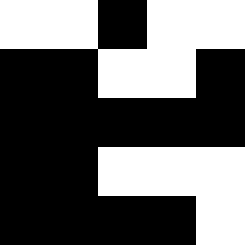[["white", "white", "black", "white", "white"], ["black", "black", "white", "white", "black"], ["black", "black", "black", "black", "black"], ["black", "black", "white", "white", "white"], ["black", "black", "black", "black", "white"]]